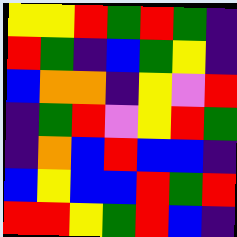[["yellow", "yellow", "red", "green", "red", "green", "indigo"], ["red", "green", "indigo", "blue", "green", "yellow", "indigo"], ["blue", "orange", "orange", "indigo", "yellow", "violet", "red"], ["indigo", "green", "red", "violet", "yellow", "red", "green"], ["indigo", "orange", "blue", "red", "blue", "blue", "indigo"], ["blue", "yellow", "blue", "blue", "red", "green", "red"], ["red", "red", "yellow", "green", "red", "blue", "indigo"]]